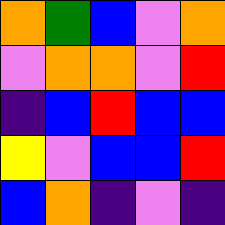[["orange", "green", "blue", "violet", "orange"], ["violet", "orange", "orange", "violet", "red"], ["indigo", "blue", "red", "blue", "blue"], ["yellow", "violet", "blue", "blue", "red"], ["blue", "orange", "indigo", "violet", "indigo"]]